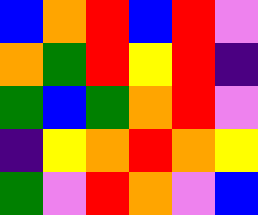[["blue", "orange", "red", "blue", "red", "violet"], ["orange", "green", "red", "yellow", "red", "indigo"], ["green", "blue", "green", "orange", "red", "violet"], ["indigo", "yellow", "orange", "red", "orange", "yellow"], ["green", "violet", "red", "orange", "violet", "blue"]]